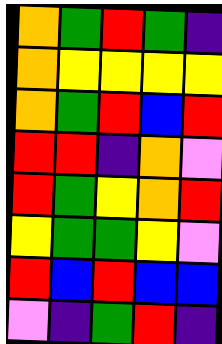[["orange", "green", "red", "green", "indigo"], ["orange", "yellow", "yellow", "yellow", "yellow"], ["orange", "green", "red", "blue", "red"], ["red", "red", "indigo", "orange", "violet"], ["red", "green", "yellow", "orange", "red"], ["yellow", "green", "green", "yellow", "violet"], ["red", "blue", "red", "blue", "blue"], ["violet", "indigo", "green", "red", "indigo"]]